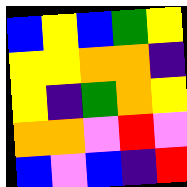[["blue", "yellow", "blue", "green", "yellow"], ["yellow", "yellow", "orange", "orange", "indigo"], ["yellow", "indigo", "green", "orange", "yellow"], ["orange", "orange", "violet", "red", "violet"], ["blue", "violet", "blue", "indigo", "red"]]